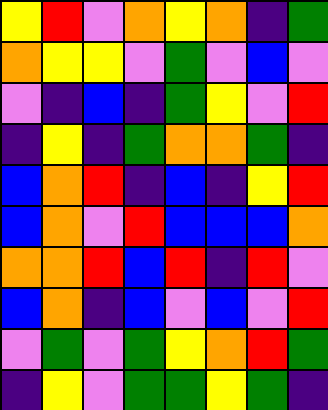[["yellow", "red", "violet", "orange", "yellow", "orange", "indigo", "green"], ["orange", "yellow", "yellow", "violet", "green", "violet", "blue", "violet"], ["violet", "indigo", "blue", "indigo", "green", "yellow", "violet", "red"], ["indigo", "yellow", "indigo", "green", "orange", "orange", "green", "indigo"], ["blue", "orange", "red", "indigo", "blue", "indigo", "yellow", "red"], ["blue", "orange", "violet", "red", "blue", "blue", "blue", "orange"], ["orange", "orange", "red", "blue", "red", "indigo", "red", "violet"], ["blue", "orange", "indigo", "blue", "violet", "blue", "violet", "red"], ["violet", "green", "violet", "green", "yellow", "orange", "red", "green"], ["indigo", "yellow", "violet", "green", "green", "yellow", "green", "indigo"]]